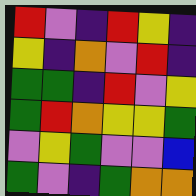[["red", "violet", "indigo", "red", "yellow", "indigo"], ["yellow", "indigo", "orange", "violet", "red", "indigo"], ["green", "green", "indigo", "red", "violet", "yellow"], ["green", "red", "orange", "yellow", "yellow", "green"], ["violet", "yellow", "green", "violet", "violet", "blue"], ["green", "violet", "indigo", "green", "orange", "orange"]]